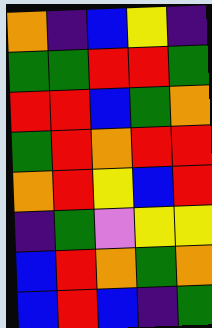[["orange", "indigo", "blue", "yellow", "indigo"], ["green", "green", "red", "red", "green"], ["red", "red", "blue", "green", "orange"], ["green", "red", "orange", "red", "red"], ["orange", "red", "yellow", "blue", "red"], ["indigo", "green", "violet", "yellow", "yellow"], ["blue", "red", "orange", "green", "orange"], ["blue", "red", "blue", "indigo", "green"]]